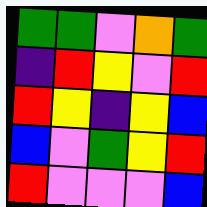[["green", "green", "violet", "orange", "green"], ["indigo", "red", "yellow", "violet", "red"], ["red", "yellow", "indigo", "yellow", "blue"], ["blue", "violet", "green", "yellow", "red"], ["red", "violet", "violet", "violet", "blue"]]